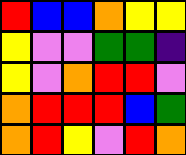[["red", "blue", "blue", "orange", "yellow", "yellow"], ["yellow", "violet", "violet", "green", "green", "indigo"], ["yellow", "violet", "orange", "red", "red", "violet"], ["orange", "red", "red", "red", "blue", "green"], ["orange", "red", "yellow", "violet", "red", "orange"]]